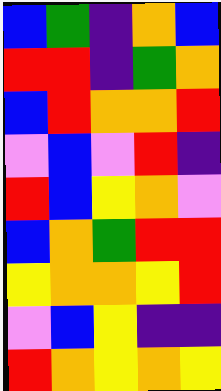[["blue", "green", "indigo", "orange", "blue"], ["red", "red", "indigo", "green", "orange"], ["blue", "red", "orange", "orange", "red"], ["violet", "blue", "violet", "red", "indigo"], ["red", "blue", "yellow", "orange", "violet"], ["blue", "orange", "green", "red", "red"], ["yellow", "orange", "orange", "yellow", "red"], ["violet", "blue", "yellow", "indigo", "indigo"], ["red", "orange", "yellow", "orange", "yellow"]]